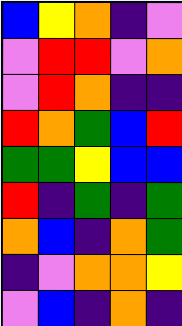[["blue", "yellow", "orange", "indigo", "violet"], ["violet", "red", "red", "violet", "orange"], ["violet", "red", "orange", "indigo", "indigo"], ["red", "orange", "green", "blue", "red"], ["green", "green", "yellow", "blue", "blue"], ["red", "indigo", "green", "indigo", "green"], ["orange", "blue", "indigo", "orange", "green"], ["indigo", "violet", "orange", "orange", "yellow"], ["violet", "blue", "indigo", "orange", "indigo"]]